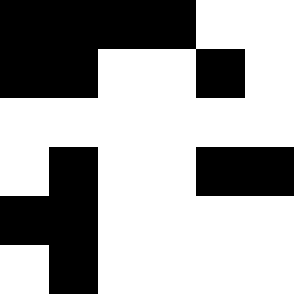[["black", "black", "black", "black", "white", "white"], ["black", "black", "white", "white", "black", "white"], ["white", "white", "white", "white", "white", "white"], ["white", "black", "white", "white", "black", "black"], ["black", "black", "white", "white", "white", "white"], ["white", "black", "white", "white", "white", "white"]]